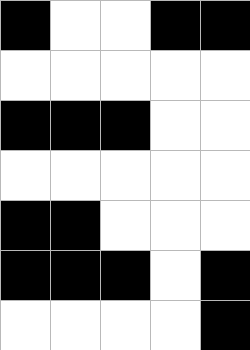[["black", "white", "white", "black", "black"], ["white", "white", "white", "white", "white"], ["black", "black", "black", "white", "white"], ["white", "white", "white", "white", "white"], ["black", "black", "white", "white", "white"], ["black", "black", "black", "white", "black"], ["white", "white", "white", "white", "black"]]